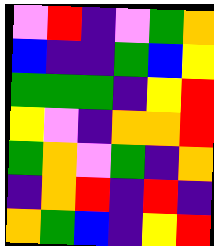[["violet", "red", "indigo", "violet", "green", "orange"], ["blue", "indigo", "indigo", "green", "blue", "yellow"], ["green", "green", "green", "indigo", "yellow", "red"], ["yellow", "violet", "indigo", "orange", "orange", "red"], ["green", "orange", "violet", "green", "indigo", "orange"], ["indigo", "orange", "red", "indigo", "red", "indigo"], ["orange", "green", "blue", "indigo", "yellow", "red"]]